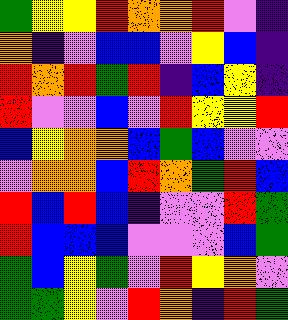[["green", "yellow", "yellow", "red", "orange", "orange", "red", "violet", "indigo"], ["orange", "indigo", "violet", "blue", "blue", "violet", "yellow", "blue", "indigo"], ["red", "orange", "red", "green", "red", "indigo", "blue", "yellow", "indigo"], ["red", "violet", "violet", "blue", "violet", "red", "yellow", "yellow", "red"], ["blue", "yellow", "orange", "orange", "blue", "green", "blue", "violet", "violet"], ["violet", "orange", "orange", "blue", "red", "orange", "green", "red", "blue"], ["red", "blue", "red", "blue", "indigo", "violet", "violet", "red", "green"], ["red", "blue", "blue", "blue", "violet", "violet", "violet", "blue", "green"], ["green", "blue", "yellow", "green", "violet", "red", "yellow", "orange", "violet"], ["green", "green", "yellow", "violet", "red", "orange", "indigo", "red", "green"]]